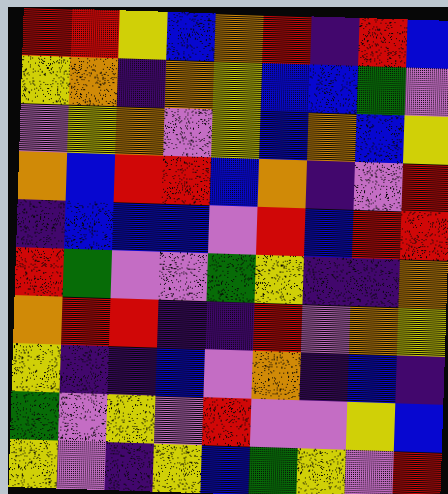[["red", "red", "yellow", "blue", "orange", "red", "indigo", "red", "blue"], ["yellow", "orange", "indigo", "orange", "yellow", "blue", "blue", "green", "violet"], ["violet", "yellow", "orange", "violet", "yellow", "blue", "orange", "blue", "yellow"], ["orange", "blue", "red", "red", "blue", "orange", "indigo", "violet", "red"], ["indigo", "blue", "blue", "blue", "violet", "red", "blue", "red", "red"], ["red", "green", "violet", "violet", "green", "yellow", "indigo", "indigo", "orange"], ["orange", "red", "red", "indigo", "indigo", "red", "violet", "orange", "yellow"], ["yellow", "indigo", "indigo", "blue", "violet", "orange", "indigo", "blue", "indigo"], ["green", "violet", "yellow", "violet", "red", "violet", "violet", "yellow", "blue"], ["yellow", "violet", "indigo", "yellow", "blue", "green", "yellow", "violet", "red"]]